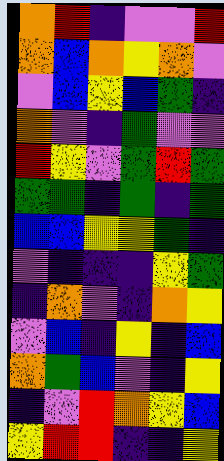[["orange", "red", "indigo", "violet", "violet", "red"], ["orange", "blue", "orange", "yellow", "orange", "violet"], ["violet", "blue", "yellow", "blue", "green", "indigo"], ["orange", "violet", "indigo", "green", "violet", "violet"], ["red", "yellow", "violet", "green", "red", "green"], ["green", "green", "indigo", "green", "indigo", "green"], ["blue", "blue", "yellow", "yellow", "green", "indigo"], ["violet", "indigo", "indigo", "indigo", "yellow", "green"], ["indigo", "orange", "violet", "indigo", "orange", "yellow"], ["violet", "blue", "indigo", "yellow", "indigo", "blue"], ["orange", "green", "blue", "violet", "indigo", "yellow"], ["indigo", "violet", "red", "orange", "yellow", "blue"], ["yellow", "red", "red", "indigo", "indigo", "yellow"]]